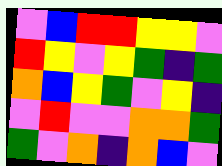[["violet", "blue", "red", "red", "yellow", "yellow", "violet"], ["red", "yellow", "violet", "yellow", "green", "indigo", "green"], ["orange", "blue", "yellow", "green", "violet", "yellow", "indigo"], ["violet", "red", "violet", "violet", "orange", "orange", "green"], ["green", "violet", "orange", "indigo", "orange", "blue", "violet"]]